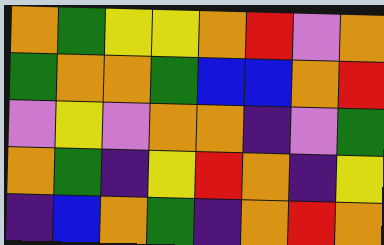[["orange", "green", "yellow", "yellow", "orange", "red", "violet", "orange"], ["green", "orange", "orange", "green", "blue", "blue", "orange", "red"], ["violet", "yellow", "violet", "orange", "orange", "indigo", "violet", "green"], ["orange", "green", "indigo", "yellow", "red", "orange", "indigo", "yellow"], ["indigo", "blue", "orange", "green", "indigo", "orange", "red", "orange"]]